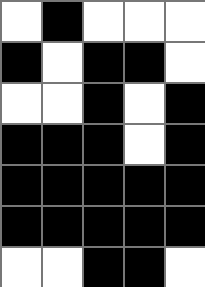[["white", "black", "white", "white", "white"], ["black", "white", "black", "black", "white"], ["white", "white", "black", "white", "black"], ["black", "black", "black", "white", "black"], ["black", "black", "black", "black", "black"], ["black", "black", "black", "black", "black"], ["white", "white", "black", "black", "white"]]